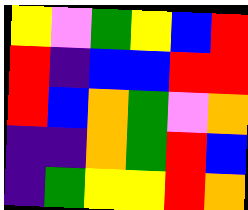[["yellow", "violet", "green", "yellow", "blue", "red"], ["red", "indigo", "blue", "blue", "red", "red"], ["red", "blue", "orange", "green", "violet", "orange"], ["indigo", "indigo", "orange", "green", "red", "blue"], ["indigo", "green", "yellow", "yellow", "red", "orange"]]